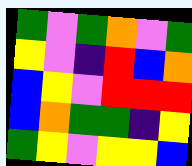[["green", "violet", "green", "orange", "violet", "green"], ["yellow", "violet", "indigo", "red", "blue", "orange"], ["blue", "yellow", "violet", "red", "red", "red"], ["blue", "orange", "green", "green", "indigo", "yellow"], ["green", "yellow", "violet", "yellow", "yellow", "blue"]]